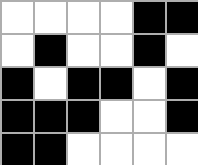[["white", "white", "white", "white", "black", "black"], ["white", "black", "white", "white", "black", "white"], ["black", "white", "black", "black", "white", "black"], ["black", "black", "black", "white", "white", "black"], ["black", "black", "white", "white", "white", "white"]]